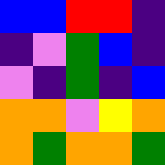[["blue", "blue", "red", "red", "indigo"], ["indigo", "violet", "green", "blue", "indigo"], ["violet", "indigo", "green", "indigo", "blue"], ["orange", "orange", "violet", "yellow", "orange"], ["orange", "green", "orange", "orange", "green"]]